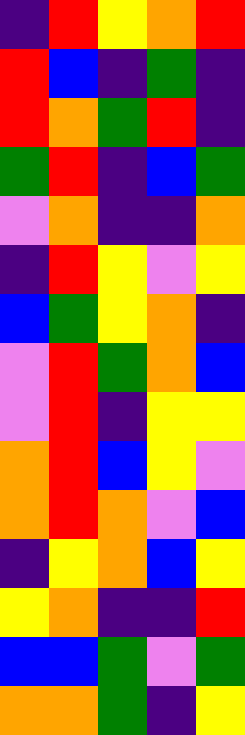[["indigo", "red", "yellow", "orange", "red"], ["red", "blue", "indigo", "green", "indigo"], ["red", "orange", "green", "red", "indigo"], ["green", "red", "indigo", "blue", "green"], ["violet", "orange", "indigo", "indigo", "orange"], ["indigo", "red", "yellow", "violet", "yellow"], ["blue", "green", "yellow", "orange", "indigo"], ["violet", "red", "green", "orange", "blue"], ["violet", "red", "indigo", "yellow", "yellow"], ["orange", "red", "blue", "yellow", "violet"], ["orange", "red", "orange", "violet", "blue"], ["indigo", "yellow", "orange", "blue", "yellow"], ["yellow", "orange", "indigo", "indigo", "red"], ["blue", "blue", "green", "violet", "green"], ["orange", "orange", "green", "indigo", "yellow"]]